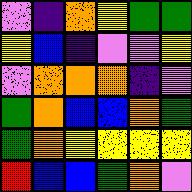[["violet", "indigo", "orange", "yellow", "green", "green"], ["yellow", "blue", "indigo", "violet", "violet", "yellow"], ["violet", "orange", "orange", "orange", "indigo", "violet"], ["green", "orange", "blue", "blue", "orange", "green"], ["green", "orange", "yellow", "yellow", "yellow", "yellow"], ["red", "blue", "blue", "green", "orange", "violet"]]